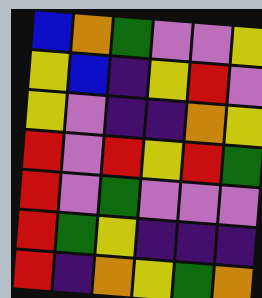[["blue", "orange", "green", "violet", "violet", "yellow"], ["yellow", "blue", "indigo", "yellow", "red", "violet"], ["yellow", "violet", "indigo", "indigo", "orange", "yellow"], ["red", "violet", "red", "yellow", "red", "green"], ["red", "violet", "green", "violet", "violet", "violet"], ["red", "green", "yellow", "indigo", "indigo", "indigo"], ["red", "indigo", "orange", "yellow", "green", "orange"]]